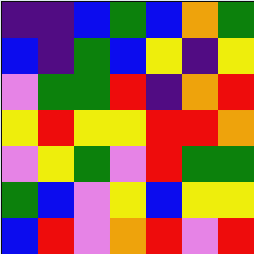[["indigo", "indigo", "blue", "green", "blue", "orange", "green"], ["blue", "indigo", "green", "blue", "yellow", "indigo", "yellow"], ["violet", "green", "green", "red", "indigo", "orange", "red"], ["yellow", "red", "yellow", "yellow", "red", "red", "orange"], ["violet", "yellow", "green", "violet", "red", "green", "green"], ["green", "blue", "violet", "yellow", "blue", "yellow", "yellow"], ["blue", "red", "violet", "orange", "red", "violet", "red"]]